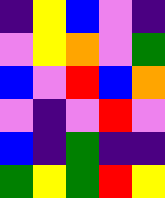[["indigo", "yellow", "blue", "violet", "indigo"], ["violet", "yellow", "orange", "violet", "green"], ["blue", "violet", "red", "blue", "orange"], ["violet", "indigo", "violet", "red", "violet"], ["blue", "indigo", "green", "indigo", "indigo"], ["green", "yellow", "green", "red", "yellow"]]